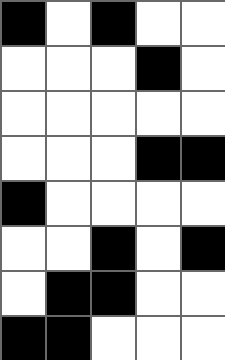[["black", "white", "black", "white", "white"], ["white", "white", "white", "black", "white"], ["white", "white", "white", "white", "white"], ["white", "white", "white", "black", "black"], ["black", "white", "white", "white", "white"], ["white", "white", "black", "white", "black"], ["white", "black", "black", "white", "white"], ["black", "black", "white", "white", "white"]]